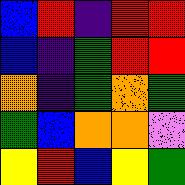[["blue", "red", "indigo", "red", "red"], ["blue", "indigo", "green", "red", "red"], ["orange", "indigo", "green", "orange", "green"], ["green", "blue", "orange", "orange", "violet"], ["yellow", "red", "blue", "yellow", "green"]]